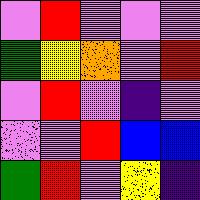[["violet", "red", "violet", "violet", "violet"], ["green", "yellow", "orange", "violet", "red"], ["violet", "red", "violet", "indigo", "violet"], ["violet", "violet", "red", "blue", "blue"], ["green", "red", "violet", "yellow", "indigo"]]